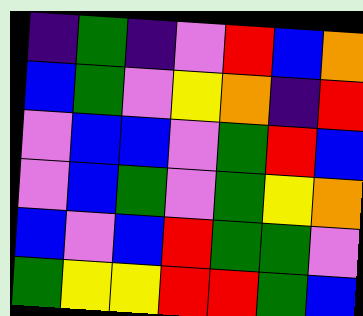[["indigo", "green", "indigo", "violet", "red", "blue", "orange"], ["blue", "green", "violet", "yellow", "orange", "indigo", "red"], ["violet", "blue", "blue", "violet", "green", "red", "blue"], ["violet", "blue", "green", "violet", "green", "yellow", "orange"], ["blue", "violet", "blue", "red", "green", "green", "violet"], ["green", "yellow", "yellow", "red", "red", "green", "blue"]]